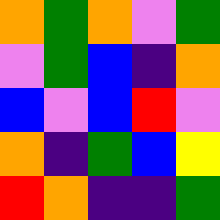[["orange", "green", "orange", "violet", "green"], ["violet", "green", "blue", "indigo", "orange"], ["blue", "violet", "blue", "red", "violet"], ["orange", "indigo", "green", "blue", "yellow"], ["red", "orange", "indigo", "indigo", "green"]]